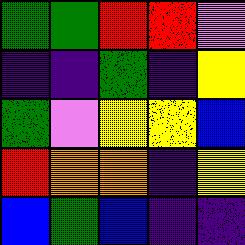[["green", "green", "red", "red", "violet"], ["indigo", "indigo", "green", "indigo", "yellow"], ["green", "violet", "yellow", "yellow", "blue"], ["red", "orange", "orange", "indigo", "yellow"], ["blue", "green", "blue", "indigo", "indigo"]]